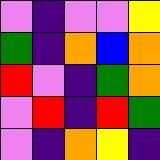[["violet", "indigo", "violet", "violet", "yellow"], ["green", "indigo", "orange", "blue", "orange"], ["red", "violet", "indigo", "green", "orange"], ["violet", "red", "indigo", "red", "green"], ["violet", "indigo", "orange", "yellow", "indigo"]]